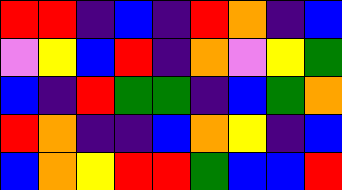[["red", "red", "indigo", "blue", "indigo", "red", "orange", "indigo", "blue"], ["violet", "yellow", "blue", "red", "indigo", "orange", "violet", "yellow", "green"], ["blue", "indigo", "red", "green", "green", "indigo", "blue", "green", "orange"], ["red", "orange", "indigo", "indigo", "blue", "orange", "yellow", "indigo", "blue"], ["blue", "orange", "yellow", "red", "red", "green", "blue", "blue", "red"]]